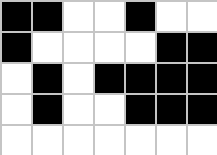[["black", "black", "white", "white", "black", "white", "white"], ["black", "white", "white", "white", "white", "black", "black"], ["white", "black", "white", "black", "black", "black", "black"], ["white", "black", "white", "white", "black", "black", "black"], ["white", "white", "white", "white", "white", "white", "white"]]